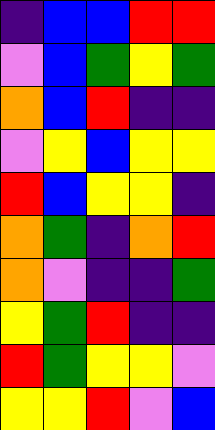[["indigo", "blue", "blue", "red", "red"], ["violet", "blue", "green", "yellow", "green"], ["orange", "blue", "red", "indigo", "indigo"], ["violet", "yellow", "blue", "yellow", "yellow"], ["red", "blue", "yellow", "yellow", "indigo"], ["orange", "green", "indigo", "orange", "red"], ["orange", "violet", "indigo", "indigo", "green"], ["yellow", "green", "red", "indigo", "indigo"], ["red", "green", "yellow", "yellow", "violet"], ["yellow", "yellow", "red", "violet", "blue"]]